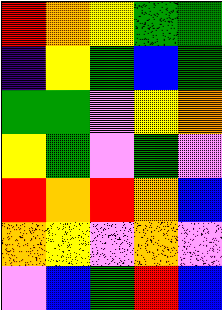[["red", "orange", "yellow", "green", "green"], ["indigo", "yellow", "green", "blue", "green"], ["green", "green", "violet", "yellow", "orange"], ["yellow", "green", "violet", "green", "violet"], ["red", "orange", "red", "orange", "blue"], ["orange", "yellow", "violet", "orange", "violet"], ["violet", "blue", "green", "red", "blue"]]